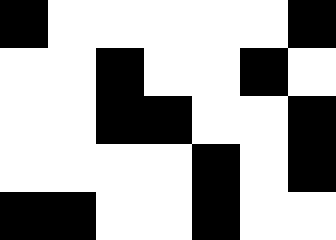[["black", "white", "white", "white", "white", "white", "black"], ["white", "white", "black", "white", "white", "black", "white"], ["white", "white", "black", "black", "white", "white", "black"], ["white", "white", "white", "white", "black", "white", "black"], ["black", "black", "white", "white", "black", "white", "white"]]